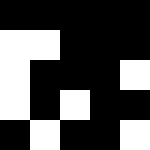[["black", "black", "black", "black", "black"], ["white", "white", "black", "black", "black"], ["white", "black", "black", "black", "white"], ["white", "black", "white", "black", "black"], ["black", "white", "black", "black", "white"]]